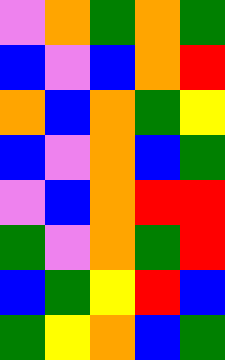[["violet", "orange", "green", "orange", "green"], ["blue", "violet", "blue", "orange", "red"], ["orange", "blue", "orange", "green", "yellow"], ["blue", "violet", "orange", "blue", "green"], ["violet", "blue", "orange", "red", "red"], ["green", "violet", "orange", "green", "red"], ["blue", "green", "yellow", "red", "blue"], ["green", "yellow", "orange", "blue", "green"]]